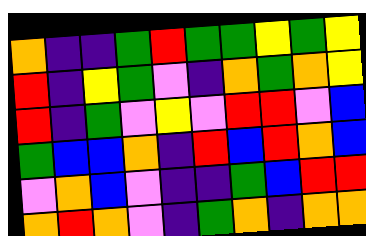[["orange", "indigo", "indigo", "green", "red", "green", "green", "yellow", "green", "yellow"], ["red", "indigo", "yellow", "green", "violet", "indigo", "orange", "green", "orange", "yellow"], ["red", "indigo", "green", "violet", "yellow", "violet", "red", "red", "violet", "blue"], ["green", "blue", "blue", "orange", "indigo", "red", "blue", "red", "orange", "blue"], ["violet", "orange", "blue", "violet", "indigo", "indigo", "green", "blue", "red", "red"], ["orange", "red", "orange", "violet", "indigo", "green", "orange", "indigo", "orange", "orange"]]